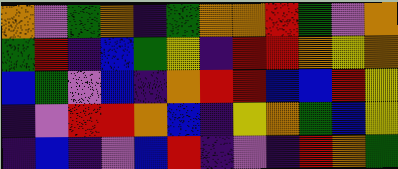[["orange", "violet", "green", "orange", "indigo", "green", "orange", "orange", "red", "green", "violet", "orange"], ["green", "red", "indigo", "blue", "green", "yellow", "indigo", "red", "red", "orange", "yellow", "orange"], ["blue", "green", "violet", "blue", "indigo", "orange", "red", "red", "blue", "blue", "red", "yellow"], ["indigo", "violet", "red", "red", "orange", "blue", "indigo", "yellow", "orange", "green", "blue", "yellow"], ["indigo", "blue", "indigo", "violet", "blue", "red", "indigo", "violet", "indigo", "red", "orange", "green"]]